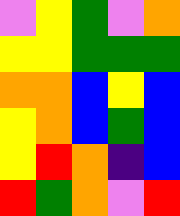[["violet", "yellow", "green", "violet", "orange"], ["yellow", "yellow", "green", "green", "green"], ["orange", "orange", "blue", "yellow", "blue"], ["yellow", "orange", "blue", "green", "blue"], ["yellow", "red", "orange", "indigo", "blue"], ["red", "green", "orange", "violet", "red"]]